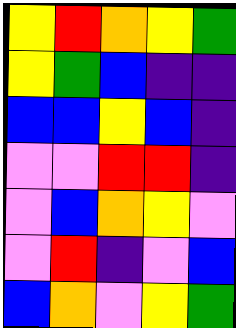[["yellow", "red", "orange", "yellow", "green"], ["yellow", "green", "blue", "indigo", "indigo"], ["blue", "blue", "yellow", "blue", "indigo"], ["violet", "violet", "red", "red", "indigo"], ["violet", "blue", "orange", "yellow", "violet"], ["violet", "red", "indigo", "violet", "blue"], ["blue", "orange", "violet", "yellow", "green"]]